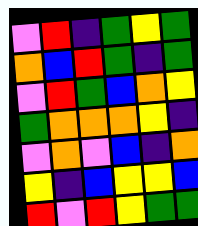[["violet", "red", "indigo", "green", "yellow", "green"], ["orange", "blue", "red", "green", "indigo", "green"], ["violet", "red", "green", "blue", "orange", "yellow"], ["green", "orange", "orange", "orange", "yellow", "indigo"], ["violet", "orange", "violet", "blue", "indigo", "orange"], ["yellow", "indigo", "blue", "yellow", "yellow", "blue"], ["red", "violet", "red", "yellow", "green", "green"]]